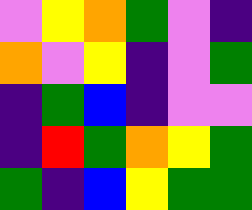[["violet", "yellow", "orange", "green", "violet", "indigo"], ["orange", "violet", "yellow", "indigo", "violet", "green"], ["indigo", "green", "blue", "indigo", "violet", "violet"], ["indigo", "red", "green", "orange", "yellow", "green"], ["green", "indigo", "blue", "yellow", "green", "green"]]